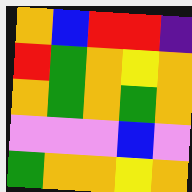[["orange", "blue", "red", "red", "indigo"], ["red", "green", "orange", "yellow", "orange"], ["orange", "green", "orange", "green", "orange"], ["violet", "violet", "violet", "blue", "violet"], ["green", "orange", "orange", "yellow", "orange"]]